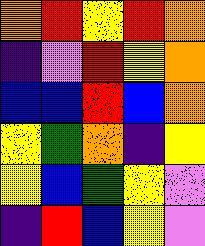[["orange", "red", "yellow", "red", "orange"], ["indigo", "violet", "red", "yellow", "orange"], ["blue", "blue", "red", "blue", "orange"], ["yellow", "green", "orange", "indigo", "yellow"], ["yellow", "blue", "green", "yellow", "violet"], ["indigo", "red", "blue", "yellow", "violet"]]